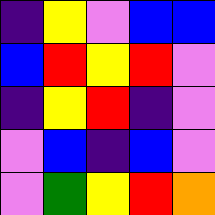[["indigo", "yellow", "violet", "blue", "blue"], ["blue", "red", "yellow", "red", "violet"], ["indigo", "yellow", "red", "indigo", "violet"], ["violet", "blue", "indigo", "blue", "violet"], ["violet", "green", "yellow", "red", "orange"]]